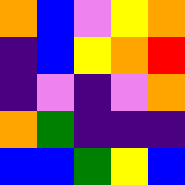[["orange", "blue", "violet", "yellow", "orange"], ["indigo", "blue", "yellow", "orange", "red"], ["indigo", "violet", "indigo", "violet", "orange"], ["orange", "green", "indigo", "indigo", "indigo"], ["blue", "blue", "green", "yellow", "blue"]]